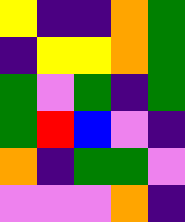[["yellow", "indigo", "indigo", "orange", "green"], ["indigo", "yellow", "yellow", "orange", "green"], ["green", "violet", "green", "indigo", "green"], ["green", "red", "blue", "violet", "indigo"], ["orange", "indigo", "green", "green", "violet"], ["violet", "violet", "violet", "orange", "indigo"]]